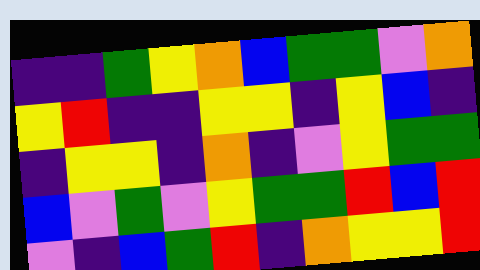[["indigo", "indigo", "green", "yellow", "orange", "blue", "green", "green", "violet", "orange"], ["yellow", "red", "indigo", "indigo", "yellow", "yellow", "indigo", "yellow", "blue", "indigo"], ["indigo", "yellow", "yellow", "indigo", "orange", "indigo", "violet", "yellow", "green", "green"], ["blue", "violet", "green", "violet", "yellow", "green", "green", "red", "blue", "red"], ["violet", "indigo", "blue", "green", "red", "indigo", "orange", "yellow", "yellow", "red"]]